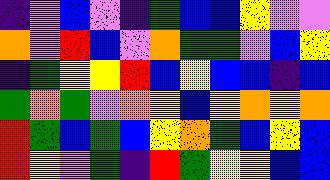[["indigo", "violet", "blue", "violet", "indigo", "green", "blue", "blue", "yellow", "violet", "violet"], ["orange", "violet", "red", "blue", "violet", "orange", "green", "green", "violet", "blue", "yellow"], ["indigo", "green", "yellow", "yellow", "red", "blue", "yellow", "blue", "blue", "indigo", "blue"], ["green", "orange", "green", "violet", "orange", "yellow", "blue", "yellow", "orange", "yellow", "orange"], ["red", "green", "blue", "green", "blue", "yellow", "orange", "green", "blue", "yellow", "blue"], ["red", "yellow", "violet", "green", "indigo", "red", "green", "yellow", "yellow", "blue", "blue"]]